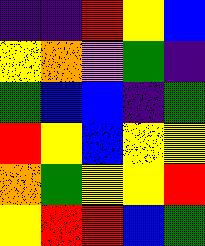[["indigo", "indigo", "red", "yellow", "blue"], ["yellow", "orange", "violet", "green", "indigo"], ["green", "blue", "blue", "indigo", "green"], ["red", "yellow", "blue", "yellow", "yellow"], ["orange", "green", "yellow", "yellow", "red"], ["yellow", "red", "red", "blue", "green"]]